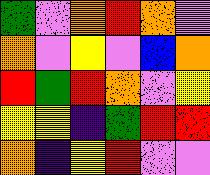[["green", "violet", "orange", "red", "orange", "violet"], ["orange", "violet", "yellow", "violet", "blue", "orange"], ["red", "green", "red", "orange", "violet", "yellow"], ["yellow", "yellow", "indigo", "green", "red", "red"], ["orange", "indigo", "yellow", "red", "violet", "violet"]]